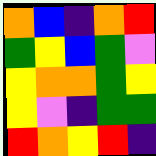[["orange", "blue", "indigo", "orange", "red"], ["green", "yellow", "blue", "green", "violet"], ["yellow", "orange", "orange", "green", "yellow"], ["yellow", "violet", "indigo", "green", "green"], ["red", "orange", "yellow", "red", "indigo"]]